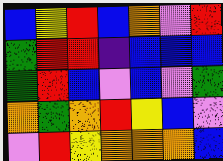[["blue", "yellow", "red", "blue", "orange", "violet", "red"], ["green", "red", "red", "indigo", "blue", "blue", "blue"], ["green", "red", "blue", "violet", "blue", "violet", "green"], ["orange", "green", "orange", "red", "yellow", "blue", "violet"], ["violet", "red", "yellow", "orange", "orange", "orange", "blue"]]